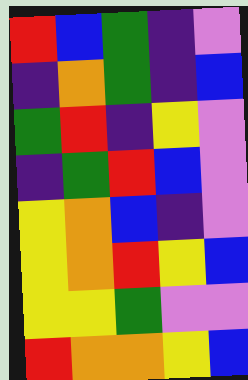[["red", "blue", "green", "indigo", "violet"], ["indigo", "orange", "green", "indigo", "blue"], ["green", "red", "indigo", "yellow", "violet"], ["indigo", "green", "red", "blue", "violet"], ["yellow", "orange", "blue", "indigo", "violet"], ["yellow", "orange", "red", "yellow", "blue"], ["yellow", "yellow", "green", "violet", "violet"], ["red", "orange", "orange", "yellow", "blue"]]